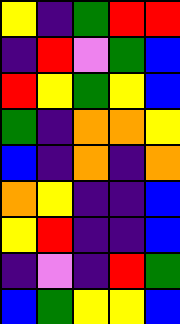[["yellow", "indigo", "green", "red", "red"], ["indigo", "red", "violet", "green", "blue"], ["red", "yellow", "green", "yellow", "blue"], ["green", "indigo", "orange", "orange", "yellow"], ["blue", "indigo", "orange", "indigo", "orange"], ["orange", "yellow", "indigo", "indigo", "blue"], ["yellow", "red", "indigo", "indigo", "blue"], ["indigo", "violet", "indigo", "red", "green"], ["blue", "green", "yellow", "yellow", "blue"]]